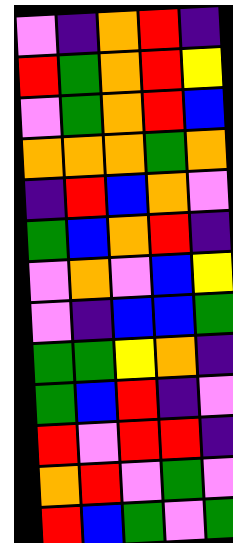[["violet", "indigo", "orange", "red", "indigo"], ["red", "green", "orange", "red", "yellow"], ["violet", "green", "orange", "red", "blue"], ["orange", "orange", "orange", "green", "orange"], ["indigo", "red", "blue", "orange", "violet"], ["green", "blue", "orange", "red", "indigo"], ["violet", "orange", "violet", "blue", "yellow"], ["violet", "indigo", "blue", "blue", "green"], ["green", "green", "yellow", "orange", "indigo"], ["green", "blue", "red", "indigo", "violet"], ["red", "violet", "red", "red", "indigo"], ["orange", "red", "violet", "green", "violet"], ["red", "blue", "green", "violet", "green"]]